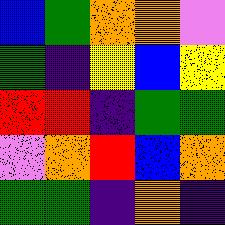[["blue", "green", "orange", "orange", "violet"], ["green", "indigo", "yellow", "blue", "yellow"], ["red", "red", "indigo", "green", "green"], ["violet", "orange", "red", "blue", "orange"], ["green", "green", "indigo", "orange", "indigo"]]